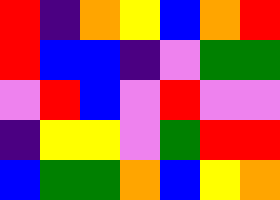[["red", "indigo", "orange", "yellow", "blue", "orange", "red"], ["red", "blue", "blue", "indigo", "violet", "green", "green"], ["violet", "red", "blue", "violet", "red", "violet", "violet"], ["indigo", "yellow", "yellow", "violet", "green", "red", "red"], ["blue", "green", "green", "orange", "blue", "yellow", "orange"]]